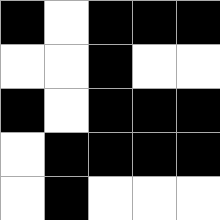[["black", "white", "black", "black", "black"], ["white", "white", "black", "white", "white"], ["black", "white", "black", "black", "black"], ["white", "black", "black", "black", "black"], ["white", "black", "white", "white", "white"]]